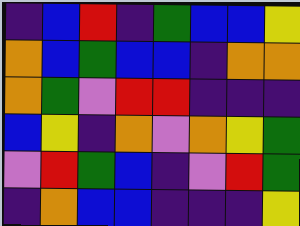[["indigo", "blue", "red", "indigo", "green", "blue", "blue", "yellow"], ["orange", "blue", "green", "blue", "blue", "indigo", "orange", "orange"], ["orange", "green", "violet", "red", "red", "indigo", "indigo", "indigo"], ["blue", "yellow", "indigo", "orange", "violet", "orange", "yellow", "green"], ["violet", "red", "green", "blue", "indigo", "violet", "red", "green"], ["indigo", "orange", "blue", "blue", "indigo", "indigo", "indigo", "yellow"]]